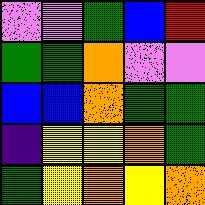[["violet", "violet", "green", "blue", "red"], ["green", "green", "orange", "violet", "violet"], ["blue", "blue", "orange", "green", "green"], ["indigo", "yellow", "yellow", "orange", "green"], ["green", "yellow", "orange", "yellow", "orange"]]